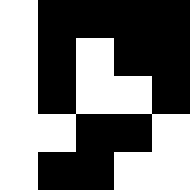[["white", "black", "black", "black", "black"], ["white", "black", "white", "black", "black"], ["white", "black", "white", "white", "black"], ["white", "white", "black", "black", "white"], ["white", "black", "black", "white", "white"]]